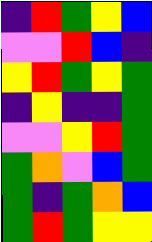[["indigo", "red", "green", "yellow", "blue"], ["violet", "violet", "red", "blue", "indigo"], ["yellow", "red", "green", "yellow", "green"], ["indigo", "yellow", "indigo", "indigo", "green"], ["violet", "violet", "yellow", "red", "green"], ["green", "orange", "violet", "blue", "green"], ["green", "indigo", "green", "orange", "blue"], ["green", "red", "green", "yellow", "yellow"]]